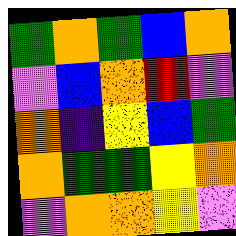[["green", "orange", "green", "blue", "orange"], ["violet", "blue", "orange", "red", "violet"], ["orange", "indigo", "yellow", "blue", "green"], ["orange", "green", "green", "yellow", "orange"], ["violet", "orange", "orange", "yellow", "violet"]]